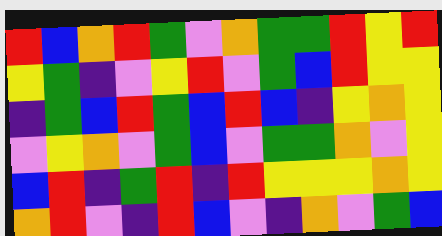[["red", "blue", "orange", "red", "green", "violet", "orange", "green", "green", "red", "yellow", "red"], ["yellow", "green", "indigo", "violet", "yellow", "red", "violet", "green", "blue", "red", "yellow", "yellow"], ["indigo", "green", "blue", "red", "green", "blue", "red", "blue", "indigo", "yellow", "orange", "yellow"], ["violet", "yellow", "orange", "violet", "green", "blue", "violet", "green", "green", "orange", "violet", "yellow"], ["blue", "red", "indigo", "green", "red", "indigo", "red", "yellow", "yellow", "yellow", "orange", "yellow"], ["orange", "red", "violet", "indigo", "red", "blue", "violet", "indigo", "orange", "violet", "green", "blue"]]